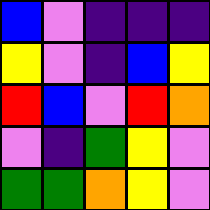[["blue", "violet", "indigo", "indigo", "indigo"], ["yellow", "violet", "indigo", "blue", "yellow"], ["red", "blue", "violet", "red", "orange"], ["violet", "indigo", "green", "yellow", "violet"], ["green", "green", "orange", "yellow", "violet"]]